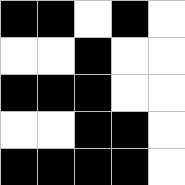[["black", "black", "white", "black", "white"], ["white", "white", "black", "white", "white"], ["black", "black", "black", "white", "white"], ["white", "white", "black", "black", "white"], ["black", "black", "black", "black", "white"]]